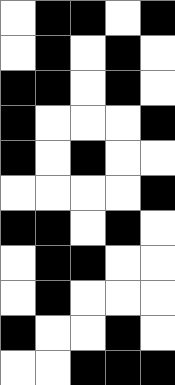[["white", "black", "black", "white", "black"], ["white", "black", "white", "black", "white"], ["black", "black", "white", "black", "white"], ["black", "white", "white", "white", "black"], ["black", "white", "black", "white", "white"], ["white", "white", "white", "white", "black"], ["black", "black", "white", "black", "white"], ["white", "black", "black", "white", "white"], ["white", "black", "white", "white", "white"], ["black", "white", "white", "black", "white"], ["white", "white", "black", "black", "black"]]